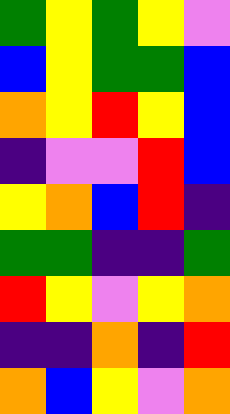[["green", "yellow", "green", "yellow", "violet"], ["blue", "yellow", "green", "green", "blue"], ["orange", "yellow", "red", "yellow", "blue"], ["indigo", "violet", "violet", "red", "blue"], ["yellow", "orange", "blue", "red", "indigo"], ["green", "green", "indigo", "indigo", "green"], ["red", "yellow", "violet", "yellow", "orange"], ["indigo", "indigo", "orange", "indigo", "red"], ["orange", "blue", "yellow", "violet", "orange"]]